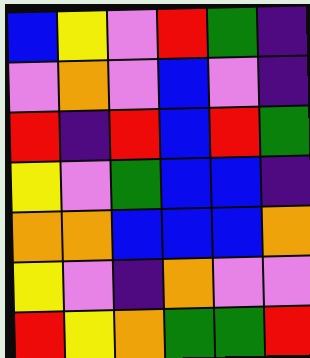[["blue", "yellow", "violet", "red", "green", "indigo"], ["violet", "orange", "violet", "blue", "violet", "indigo"], ["red", "indigo", "red", "blue", "red", "green"], ["yellow", "violet", "green", "blue", "blue", "indigo"], ["orange", "orange", "blue", "blue", "blue", "orange"], ["yellow", "violet", "indigo", "orange", "violet", "violet"], ["red", "yellow", "orange", "green", "green", "red"]]